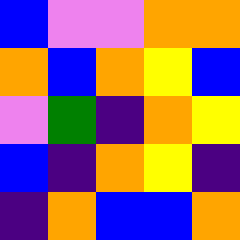[["blue", "violet", "violet", "orange", "orange"], ["orange", "blue", "orange", "yellow", "blue"], ["violet", "green", "indigo", "orange", "yellow"], ["blue", "indigo", "orange", "yellow", "indigo"], ["indigo", "orange", "blue", "blue", "orange"]]